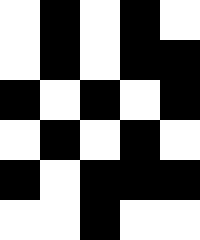[["white", "black", "white", "black", "white"], ["white", "black", "white", "black", "black"], ["black", "white", "black", "white", "black"], ["white", "black", "white", "black", "white"], ["black", "white", "black", "black", "black"], ["white", "white", "black", "white", "white"]]